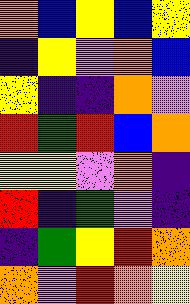[["orange", "blue", "yellow", "blue", "yellow"], ["indigo", "yellow", "violet", "orange", "blue"], ["yellow", "indigo", "indigo", "orange", "violet"], ["red", "green", "red", "blue", "orange"], ["yellow", "yellow", "violet", "orange", "indigo"], ["red", "indigo", "green", "violet", "indigo"], ["indigo", "green", "yellow", "red", "orange"], ["orange", "violet", "red", "orange", "yellow"]]